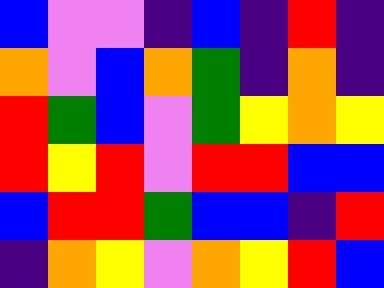[["blue", "violet", "violet", "indigo", "blue", "indigo", "red", "indigo"], ["orange", "violet", "blue", "orange", "green", "indigo", "orange", "indigo"], ["red", "green", "blue", "violet", "green", "yellow", "orange", "yellow"], ["red", "yellow", "red", "violet", "red", "red", "blue", "blue"], ["blue", "red", "red", "green", "blue", "blue", "indigo", "red"], ["indigo", "orange", "yellow", "violet", "orange", "yellow", "red", "blue"]]